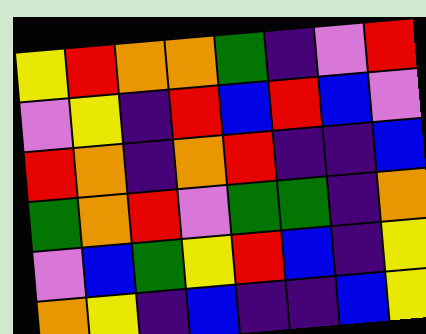[["yellow", "red", "orange", "orange", "green", "indigo", "violet", "red"], ["violet", "yellow", "indigo", "red", "blue", "red", "blue", "violet"], ["red", "orange", "indigo", "orange", "red", "indigo", "indigo", "blue"], ["green", "orange", "red", "violet", "green", "green", "indigo", "orange"], ["violet", "blue", "green", "yellow", "red", "blue", "indigo", "yellow"], ["orange", "yellow", "indigo", "blue", "indigo", "indigo", "blue", "yellow"]]